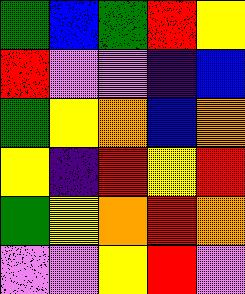[["green", "blue", "green", "red", "yellow"], ["red", "violet", "violet", "indigo", "blue"], ["green", "yellow", "orange", "blue", "orange"], ["yellow", "indigo", "red", "yellow", "red"], ["green", "yellow", "orange", "red", "orange"], ["violet", "violet", "yellow", "red", "violet"]]